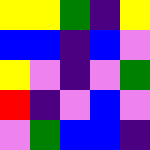[["yellow", "yellow", "green", "indigo", "yellow"], ["blue", "blue", "indigo", "blue", "violet"], ["yellow", "violet", "indigo", "violet", "green"], ["red", "indigo", "violet", "blue", "violet"], ["violet", "green", "blue", "blue", "indigo"]]